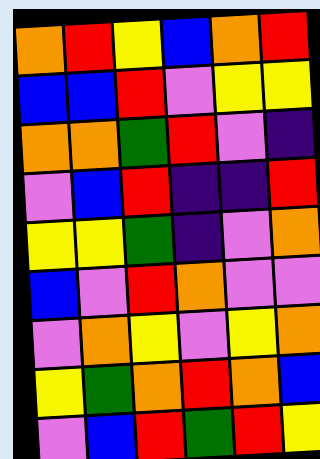[["orange", "red", "yellow", "blue", "orange", "red"], ["blue", "blue", "red", "violet", "yellow", "yellow"], ["orange", "orange", "green", "red", "violet", "indigo"], ["violet", "blue", "red", "indigo", "indigo", "red"], ["yellow", "yellow", "green", "indigo", "violet", "orange"], ["blue", "violet", "red", "orange", "violet", "violet"], ["violet", "orange", "yellow", "violet", "yellow", "orange"], ["yellow", "green", "orange", "red", "orange", "blue"], ["violet", "blue", "red", "green", "red", "yellow"]]